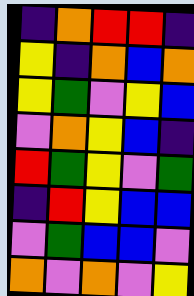[["indigo", "orange", "red", "red", "indigo"], ["yellow", "indigo", "orange", "blue", "orange"], ["yellow", "green", "violet", "yellow", "blue"], ["violet", "orange", "yellow", "blue", "indigo"], ["red", "green", "yellow", "violet", "green"], ["indigo", "red", "yellow", "blue", "blue"], ["violet", "green", "blue", "blue", "violet"], ["orange", "violet", "orange", "violet", "yellow"]]